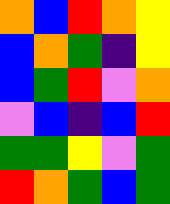[["orange", "blue", "red", "orange", "yellow"], ["blue", "orange", "green", "indigo", "yellow"], ["blue", "green", "red", "violet", "orange"], ["violet", "blue", "indigo", "blue", "red"], ["green", "green", "yellow", "violet", "green"], ["red", "orange", "green", "blue", "green"]]